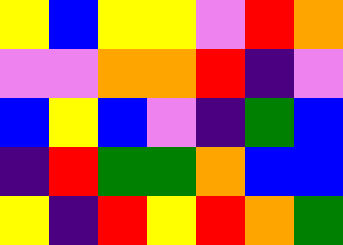[["yellow", "blue", "yellow", "yellow", "violet", "red", "orange"], ["violet", "violet", "orange", "orange", "red", "indigo", "violet"], ["blue", "yellow", "blue", "violet", "indigo", "green", "blue"], ["indigo", "red", "green", "green", "orange", "blue", "blue"], ["yellow", "indigo", "red", "yellow", "red", "orange", "green"]]